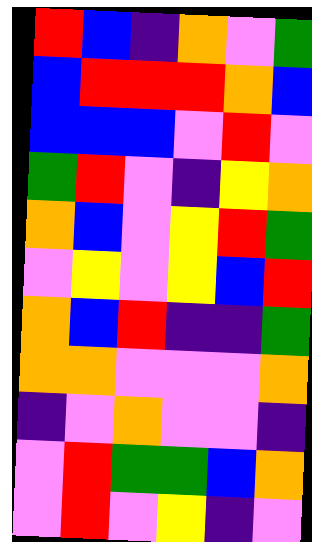[["red", "blue", "indigo", "orange", "violet", "green"], ["blue", "red", "red", "red", "orange", "blue"], ["blue", "blue", "blue", "violet", "red", "violet"], ["green", "red", "violet", "indigo", "yellow", "orange"], ["orange", "blue", "violet", "yellow", "red", "green"], ["violet", "yellow", "violet", "yellow", "blue", "red"], ["orange", "blue", "red", "indigo", "indigo", "green"], ["orange", "orange", "violet", "violet", "violet", "orange"], ["indigo", "violet", "orange", "violet", "violet", "indigo"], ["violet", "red", "green", "green", "blue", "orange"], ["violet", "red", "violet", "yellow", "indigo", "violet"]]